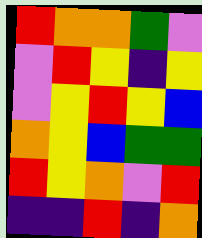[["red", "orange", "orange", "green", "violet"], ["violet", "red", "yellow", "indigo", "yellow"], ["violet", "yellow", "red", "yellow", "blue"], ["orange", "yellow", "blue", "green", "green"], ["red", "yellow", "orange", "violet", "red"], ["indigo", "indigo", "red", "indigo", "orange"]]